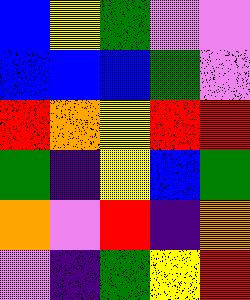[["blue", "yellow", "green", "violet", "violet"], ["blue", "blue", "blue", "green", "violet"], ["red", "orange", "yellow", "red", "red"], ["green", "indigo", "yellow", "blue", "green"], ["orange", "violet", "red", "indigo", "orange"], ["violet", "indigo", "green", "yellow", "red"]]